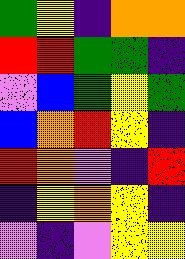[["green", "yellow", "indigo", "orange", "orange"], ["red", "red", "green", "green", "indigo"], ["violet", "blue", "green", "yellow", "green"], ["blue", "orange", "red", "yellow", "indigo"], ["red", "orange", "violet", "indigo", "red"], ["indigo", "yellow", "orange", "yellow", "indigo"], ["violet", "indigo", "violet", "yellow", "yellow"]]